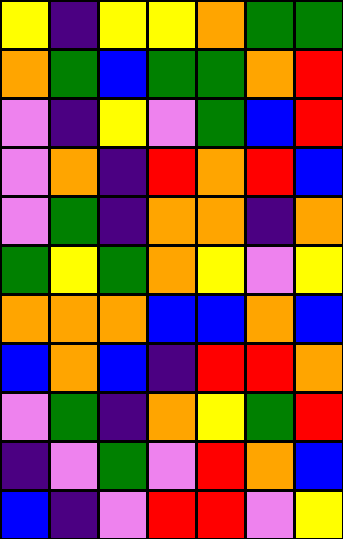[["yellow", "indigo", "yellow", "yellow", "orange", "green", "green"], ["orange", "green", "blue", "green", "green", "orange", "red"], ["violet", "indigo", "yellow", "violet", "green", "blue", "red"], ["violet", "orange", "indigo", "red", "orange", "red", "blue"], ["violet", "green", "indigo", "orange", "orange", "indigo", "orange"], ["green", "yellow", "green", "orange", "yellow", "violet", "yellow"], ["orange", "orange", "orange", "blue", "blue", "orange", "blue"], ["blue", "orange", "blue", "indigo", "red", "red", "orange"], ["violet", "green", "indigo", "orange", "yellow", "green", "red"], ["indigo", "violet", "green", "violet", "red", "orange", "blue"], ["blue", "indigo", "violet", "red", "red", "violet", "yellow"]]